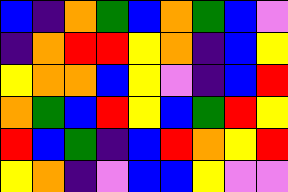[["blue", "indigo", "orange", "green", "blue", "orange", "green", "blue", "violet"], ["indigo", "orange", "red", "red", "yellow", "orange", "indigo", "blue", "yellow"], ["yellow", "orange", "orange", "blue", "yellow", "violet", "indigo", "blue", "red"], ["orange", "green", "blue", "red", "yellow", "blue", "green", "red", "yellow"], ["red", "blue", "green", "indigo", "blue", "red", "orange", "yellow", "red"], ["yellow", "orange", "indigo", "violet", "blue", "blue", "yellow", "violet", "violet"]]